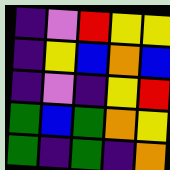[["indigo", "violet", "red", "yellow", "yellow"], ["indigo", "yellow", "blue", "orange", "blue"], ["indigo", "violet", "indigo", "yellow", "red"], ["green", "blue", "green", "orange", "yellow"], ["green", "indigo", "green", "indigo", "orange"]]